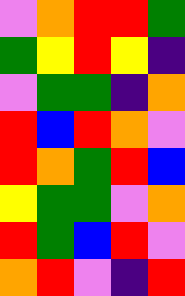[["violet", "orange", "red", "red", "green"], ["green", "yellow", "red", "yellow", "indigo"], ["violet", "green", "green", "indigo", "orange"], ["red", "blue", "red", "orange", "violet"], ["red", "orange", "green", "red", "blue"], ["yellow", "green", "green", "violet", "orange"], ["red", "green", "blue", "red", "violet"], ["orange", "red", "violet", "indigo", "red"]]